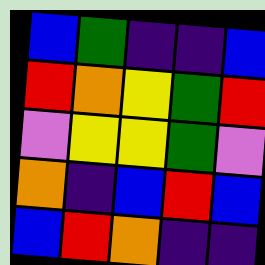[["blue", "green", "indigo", "indigo", "blue"], ["red", "orange", "yellow", "green", "red"], ["violet", "yellow", "yellow", "green", "violet"], ["orange", "indigo", "blue", "red", "blue"], ["blue", "red", "orange", "indigo", "indigo"]]